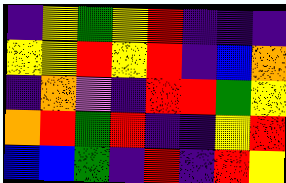[["indigo", "yellow", "green", "yellow", "red", "indigo", "indigo", "indigo"], ["yellow", "yellow", "red", "yellow", "red", "indigo", "blue", "orange"], ["indigo", "orange", "violet", "indigo", "red", "red", "green", "yellow"], ["orange", "red", "green", "red", "indigo", "indigo", "yellow", "red"], ["blue", "blue", "green", "indigo", "red", "indigo", "red", "yellow"]]